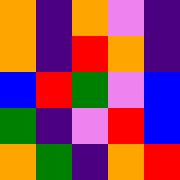[["orange", "indigo", "orange", "violet", "indigo"], ["orange", "indigo", "red", "orange", "indigo"], ["blue", "red", "green", "violet", "blue"], ["green", "indigo", "violet", "red", "blue"], ["orange", "green", "indigo", "orange", "red"]]